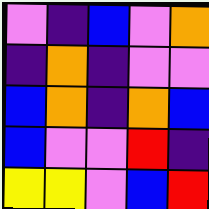[["violet", "indigo", "blue", "violet", "orange"], ["indigo", "orange", "indigo", "violet", "violet"], ["blue", "orange", "indigo", "orange", "blue"], ["blue", "violet", "violet", "red", "indigo"], ["yellow", "yellow", "violet", "blue", "red"]]